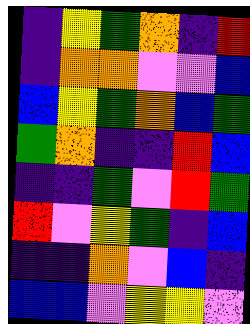[["indigo", "yellow", "green", "orange", "indigo", "red"], ["indigo", "orange", "orange", "violet", "violet", "blue"], ["blue", "yellow", "green", "orange", "blue", "green"], ["green", "orange", "indigo", "indigo", "red", "blue"], ["indigo", "indigo", "green", "violet", "red", "green"], ["red", "violet", "yellow", "green", "indigo", "blue"], ["indigo", "indigo", "orange", "violet", "blue", "indigo"], ["blue", "blue", "violet", "yellow", "yellow", "violet"]]